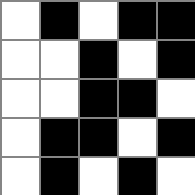[["white", "black", "white", "black", "black"], ["white", "white", "black", "white", "black"], ["white", "white", "black", "black", "white"], ["white", "black", "black", "white", "black"], ["white", "black", "white", "black", "white"]]